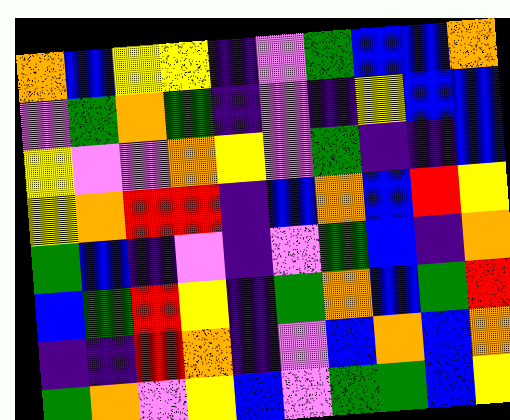[["orange", "blue", "yellow", "yellow", "indigo", "violet", "green", "blue", "blue", "orange"], ["violet", "green", "orange", "green", "indigo", "violet", "indigo", "yellow", "blue", "blue"], ["yellow", "violet", "violet", "orange", "yellow", "violet", "green", "indigo", "indigo", "blue"], ["yellow", "orange", "red", "red", "indigo", "blue", "orange", "blue", "red", "yellow"], ["green", "blue", "indigo", "violet", "indigo", "violet", "green", "blue", "indigo", "orange"], ["blue", "green", "red", "yellow", "indigo", "green", "orange", "blue", "green", "red"], ["indigo", "indigo", "red", "orange", "indigo", "violet", "blue", "orange", "blue", "orange"], ["green", "orange", "violet", "yellow", "blue", "violet", "green", "green", "blue", "yellow"]]